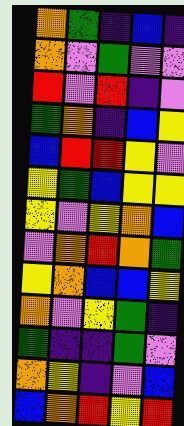[["orange", "green", "indigo", "blue", "indigo"], ["orange", "violet", "green", "violet", "violet"], ["red", "violet", "red", "indigo", "violet"], ["green", "orange", "indigo", "blue", "yellow"], ["blue", "red", "red", "yellow", "violet"], ["yellow", "green", "blue", "yellow", "yellow"], ["yellow", "violet", "yellow", "orange", "blue"], ["violet", "orange", "red", "orange", "green"], ["yellow", "orange", "blue", "blue", "yellow"], ["orange", "violet", "yellow", "green", "indigo"], ["green", "indigo", "indigo", "green", "violet"], ["orange", "yellow", "indigo", "violet", "blue"], ["blue", "orange", "red", "yellow", "red"]]